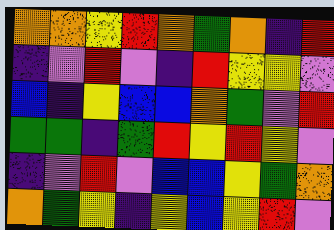[["orange", "orange", "yellow", "red", "orange", "green", "orange", "indigo", "red"], ["indigo", "violet", "red", "violet", "indigo", "red", "yellow", "yellow", "violet"], ["blue", "indigo", "yellow", "blue", "blue", "orange", "green", "violet", "red"], ["green", "green", "indigo", "green", "red", "yellow", "red", "yellow", "violet"], ["indigo", "violet", "red", "violet", "blue", "blue", "yellow", "green", "orange"], ["orange", "green", "yellow", "indigo", "yellow", "blue", "yellow", "red", "violet"]]